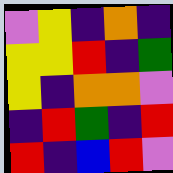[["violet", "yellow", "indigo", "orange", "indigo"], ["yellow", "yellow", "red", "indigo", "green"], ["yellow", "indigo", "orange", "orange", "violet"], ["indigo", "red", "green", "indigo", "red"], ["red", "indigo", "blue", "red", "violet"]]